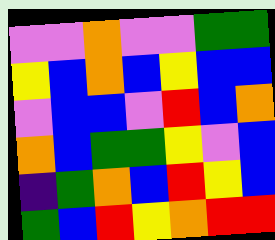[["violet", "violet", "orange", "violet", "violet", "green", "green"], ["yellow", "blue", "orange", "blue", "yellow", "blue", "blue"], ["violet", "blue", "blue", "violet", "red", "blue", "orange"], ["orange", "blue", "green", "green", "yellow", "violet", "blue"], ["indigo", "green", "orange", "blue", "red", "yellow", "blue"], ["green", "blue", "red", "yellow", "orange", "red", "red"]]